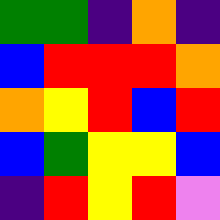[["green", "green", "indigo", "orange", "indigo"], ["blue", "red", "red", "red", "orange"], ["orange", "yellow", "red", "blue", "red"], ["blue", "green", "yellow", "yellow", "blue"], ["indigo", "red", "yellow", "red", "violet"]]